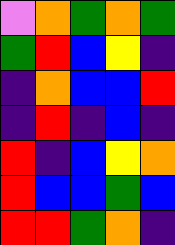[["violet", "orange", "green", "orange", "green"], ["green", "red", "blue", "yellow", "indigo"], ["indigo", "orange", "blue", "blue", "red"], ["indigo", "red", "indigo", "blue", "indigo"], ["red", "indigo", "blue", "yellow", "orange"], ["red", "blue", "blue", "green", "blue"], ["red", "red", "green", "orange", "indigo"]]